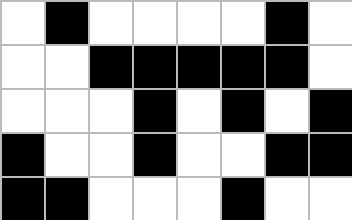[["white", "black", "white", "white", "white", "white", "black", "white"], ["white", "white", "black", "black", "black", "black", "black", "white"], ["white", "white", "white", "black", "white", "black", "white", "black"], ["black", "white", "white", "black", "white", "white", "black", "black"], ["black", "black", "white", "white", "white", "black", "white", "white"]]